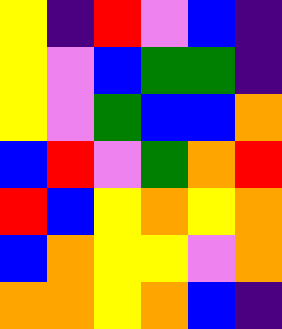[["yellow", "indigo", "red", "violet", "blue", "indigo"], ["yellow", "violet", "blue", "green", "green", "indigo"], ["yellow", "violet", "green", "blue", "blue", "orange"], ["blue", "red", "violet", "green", "orange", "red"], ["red", "blue", "yellow", "orange", "yellow", "orange"], ["blue", "orange", "yellow", "yellow", "violet", "orange"], ["orange", "orange", "yellow", "orange", "blue", "indigo"]]